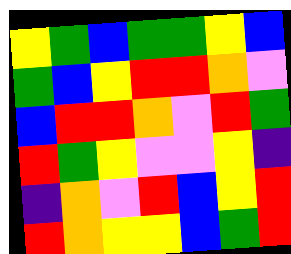[["yellow", "green", "blue", "green", "green", "yellow", "blue"], ["green", "blue", "yellow", "red", "red", "orange", "violet"], ["blue", "red", "red", "orange", "violet", "red", "green"], ["red", "green", "yellow", "violet", "violet", "yellow", "indigo"], ["indigo", "orange", "violet", "red", "blue", "yellow", "red"], ["red", "orange", "yellow", "yellow", "blue", "green", "red"]]